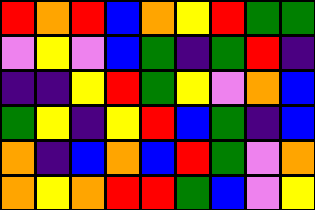[["red", "orange", "red", "blue", "orange", "yellow", "red", "green", "green"], ["violet", "yellow", "violet", "blue", "green", "indigo", "green", "red", "indigo"], ["indigo", "indigo", "yellow", "red", "green", "yellow", "violet", "orange", "blue"], ["green", "yellow", "indigo", "yellow", "red", "blue", "green", "indigo", "blue"], ["orange", "indigo", "blue", "orange", "blue", "red", "green", "violet", "orange"], ["orange", "yellow", "orange", "red", "red", "green", "blue", "violet", "yellow"]]